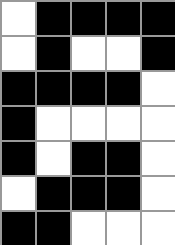[["white", "black", "black", "black", "black"], ["white", "black", "white", "white", "black"], ["black", "black", "black", "black", "white"], ["black", "white", "white", "white", "white"], ["black", "white", "black", "black", "white"], ["white", "black", "black", "black", "white"], ["black", "black", "white", "white", "white"]]